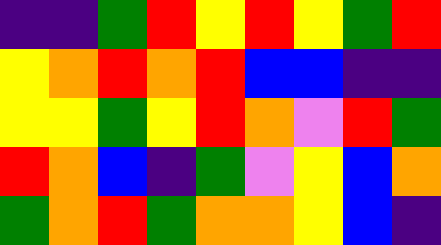[["indigo", "indigo", "green", "red", "yellow", "red", "yellow", "green", "red"], ["yellow", "orange", "red", "orange", "red", "blue", "blue", "indigo", "indigo"], ["yellow", "yellow", "green", "yellow", "red", "orange", "violet", "red", "green"], ["red", "orange", "blue", "indigo", "green", "violet", "yellow", "blue", "orange"], ["green", "orange", "red", "green", "orange", "orange", "yellow", "blue", "indigo"]]